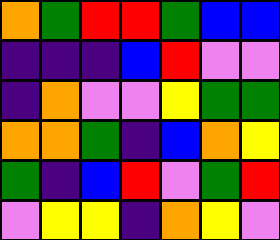[["orange", "green", "red", "red", "green", "blue", "blue"], ["indigo", "indigo", "indigo", "blue", "red", "violet", "violet"], ["indigo", "orange", "violet", "violet", "yellow", "green", "green"], ["orange", "orange", "green", "indigo", "blue", "orange", "yellow"], ["green", "indigo", "blue", "red", "violet", "green", "red"], ["violet", "yellow", "yellow", "indigo", "orange", "yellow", "violet"]]